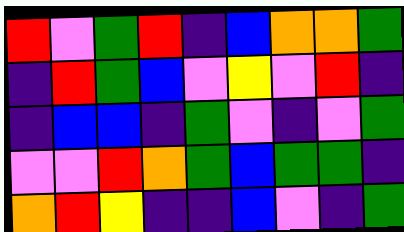[["red", "violet", "green", "red", "indigo", "blue", "orange", "orange", "green"], ["indigo", "red", "green", "blue", "violet", "yellow", "violet", "red", "indigo"], ["indigo", "blue", "blue", "indigo", "green", "violet", "indigo", "violet", "green"], ["violet", "violet", "red", "orange", "green", "blue", "green", "green", "indigo"], ["orange", "red", "yellow", "indigo", "indigo", "blue", "violet", "indigo", "green"]]